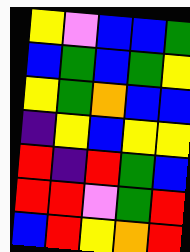[["yellow", "violet", "blue", "blue", "green"], ["blue", "green", "blue", "green", "yellow"], ["yellow", "green", "orange", "blue", "blue"], ["indigo", "yellow", "blue", "yellow", "yellow"], ["red", "indigo", "red", "green", "blue"], ["red", "red", "violet", "green", "red"], ["blue", "red", "yellow", "orange", "red"]]